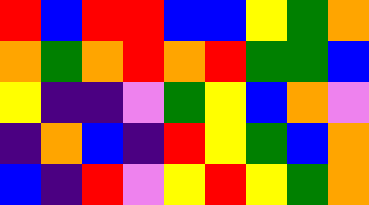[["red", "blue", "red", "red", "blue", "blue", "yellow", "green", "orange"], ["orange", "green", "orange", "red", "orange", "red", "green", "green", "blue"], ["yellow", "indigo", "indigo", "violet", "green", "yellow", "blue", "orange", "violet"], ["indigo", "orange", "blue", "indigo", "red", "yellow", "green", "blue", "orange"], ["blue", "indigo", "red", "violet", "yellow", "red", "yellow", "green", "orange"]]